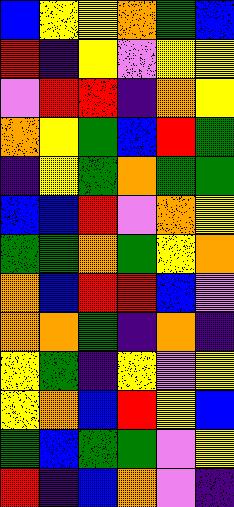[["blue", "yellow", "yellow", "orange", "green", "blue"], ["red", "indigo", "yellow", "violet", "yellow", "yellow"], ["violet", "red", "red", "indigo", "orange", "yellow"], ["orange", "yellow", "green", "blue", "red", "green"], ["indigo", "yellow", "green", "orange", "green", "green"], ["blue", "blue", "red", "violet", "orange", "yellow"], ["green", "green", "orange", "green", "yellow", "orange"], ["orange", "blue", "red", "red", "blue", "violet"], ["orange", "orange", "green", "indigo", "orange", "indigo"], ["yellow", "green", "indigo", "yellow", "violet", "yellow"], ["yellow", "orange", "blue", "red", "yellow", "blue"], ["green", "blue", "green", "green", "violet", "yellow"], ["red", "indigo", "blue", "orange", "violet", "indigo"]]